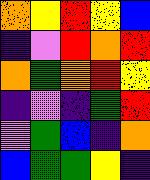[["orange", "yellow", "red", "yellow", "blue"], ["indigo", "violet", "red", "orange", "red"], ["orange", "green", "orange", "red", "yellow"], ["indigo", "violet", "indigo", "green", "red"], ["violet", "green", "blue", "indigo", "orange"], ["blue", "green", "green", "yellow", "indigo"]]